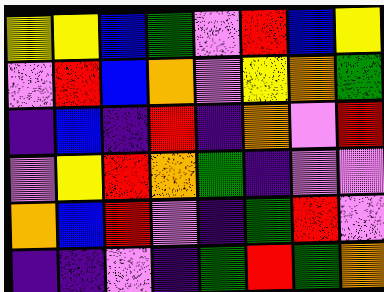[["yellow", "yellow", "blue", "green", "violet", "red", "blue", "yellow"], ["violet", "red", "blue", "orange", "violet", "yellow", "orange", "green"], ["indigo", "blue", "indigo", "red", "indigo", "orange", "violet", "red"], ["violet", "yellow", "red", "orange", "green", "indigo", "violet", "violet"], ["orange", "blue", "red", "violet", "indigo", "green", "red", "violet"], ["indigo", "indigo", "violet", "indigo", "green", "red", "green", "orange"]]